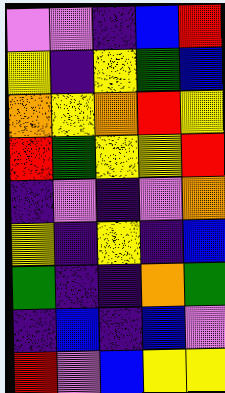[["violet", "violet", "indigo", "blue", "red"], ["yellow", "indigo", "yellow", "green", "blue"], ["orange", "yellow", "orange", "red", "yellow"], ["red", "green", "yellow", "yellow", "red"], ["indigo", "violet", "indigo", "violet", "orange"], ["yellow", "indigo", "yellow", "indigo", "blue"], ["green", "indigo", "indigo", "orange", "green"], ["indigo", "blue", "indigo", "blue", "violet"], ["red", "violet", "blue", "yellow", "yellow"]]